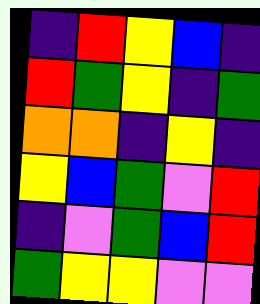[["indigo", "red", "yellow", "blue", "indigo"], ["red", "green", "yellow", "indigo", "green"], ["orange", "orange", "indigo", "yellow", "indigo"], ["yellow", "blue", "green", "violet", "red"], ["indigo", "violet", "green", "blue", "red"], ["green", "yellow", "yellow", "violet", "violet"]]